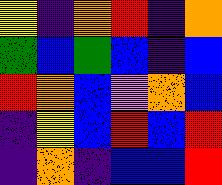[["yellow", "indigo", "orange", "red", "indigo", "orange"], ["green", "blue", "green", "blue", "indigo", "blue"], ["red", "orange", "blue", "violet", "orange", "blue"], ["indigo", "yellow", "blue", "red", "blue", "red"], ["indigo", "orange", "indigo", "blue", "blue", "red"]]